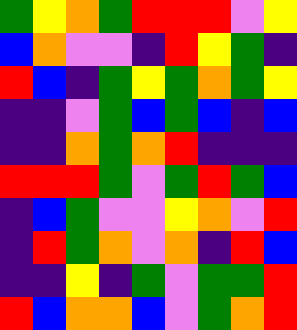[["green", "yellow", "orange", "green", "red", "red", "red", "violet", "yellow"], ["blue", "orange", "violet", "violet", "indigo", "red", "yellow", "green", "indigo"], ["red", "blue", "indigo", "green", "yellow", "green", "orange", "green", "yellow"], ["indigo", "indigo", "violet", "green", "blue", "green", "blue", "indigo", "blue"], ["indigo", "indigo", "orange", "green", "orange", "red", "indigo", "indigo", "indigo"], ["red", "red", "red", "green", "violet", "green", "red", "green", "blue"], ["indigo", "blue", "green", "violet", "violet", "yellow", "orange", "violet", "red"], ["indigo", "red", "green", "orange", "violet", "orange", "indigo", "red", "blue"], ["indigo", "indigo", "yellow", "indigo", "green", "violet", "green", "green", "red"], ["red", "blue", "orange", "orange", "blue", "violet", "green", "orange", "red"]]